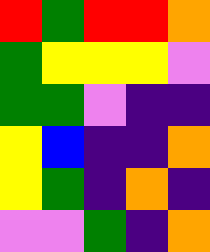[["red", "green", "red", "red", "orange"], ["green", "yellow", "yellow", "yellow", "violet"], ["green", "green", "violet", "indigo", "indigo"], ["yellow", "blue", "indigo", "indigo", "orange"], ["yellow", "green", "indigo", "orange", "indigo"], ["violet", "violet", "green", "indigo", "orange"]]